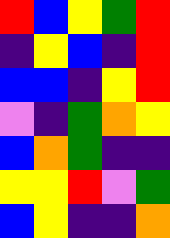[["red", "blue", "yellow", "green", "red"], ["indigo", "yellow", "blue", "indigo", "red"], ["blue", "blue", "indigo", "yellow", "red"], ["violet", "indigo", "green", "orange", "yellow"], ["blue", "orange", "green", "indigo", "indigo"], ["yellow", "yellow", "red", "violet", "green"], ["blue", "yellow", "indigo", "indigo", "orange"]]